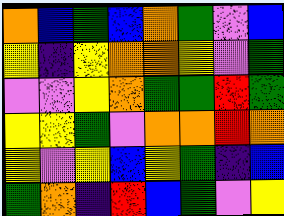[["orange", "blue", "green", "blue", "orange", "green", "violet", "blue"], ["yellow", "indigo", "yellow", "orange", "orange", "yellow", "violet", "green"], ["violet", "violet", "yellow", "orange", "green", "green", "red", "green"], ["yellow", "yellow", "green", "violet", "orange", "orange", "red", "orange"], ["yellow", "violet", "yellow", "blue", "yellow", "green", "indigo", "blue"], ["green", "orange", "indigo", "red", "blue", "green", "violet", "yellow"]]